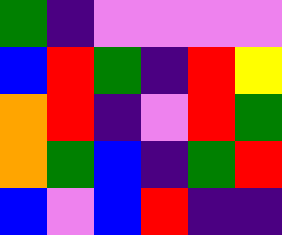[["green", "indigo", "violet", "violet", "violet", "violet"], ["blue", "red", "green", "indigo", "red", "yellow"], ["orange", "red", "indigo", "violet", "red", "green"], ["orange", "green", "blue", "indigo", "green", "red"], ["blue", "violet", "blue", "red", "indigo", "indigo"]]